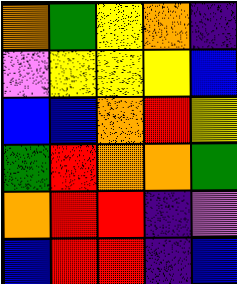[["orange", "green", "yellow", "orange", "indigo"], ["violet", "yellow", "yellow", "yellow", "blue"], ["blue", "blue", "orange", "red", "yellow"], ["green", "red", "orange", "orange", "green"], ["orange", "red", "red", "indigo", "violet"], ["blue", "red", "red", "indigo", "blue"]]